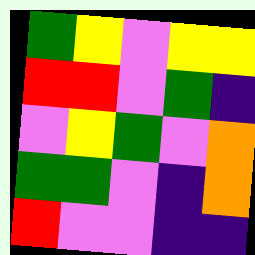[["green", "yellow", "violet", "yellow", "yellow"], ["red", "red", "violet", "green", "indigo"], ["violet", "yellow", "green", "violet", "orange"], ["green", "green", "violet", "indigo", "orange"], ["red", "violet", "violet", "indigo", "indigo"]]